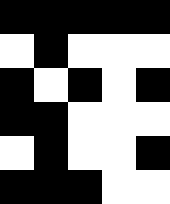[["black", "black", "black", "black", "black"], ["white", "black", "white", "white", "white"], ["black", "white", "black", "white", "black"], ["black", "black", "white", "white", "white"], ["white", "black", "white", "white", "black"], ["black", "black", "black", "white", "white"]]